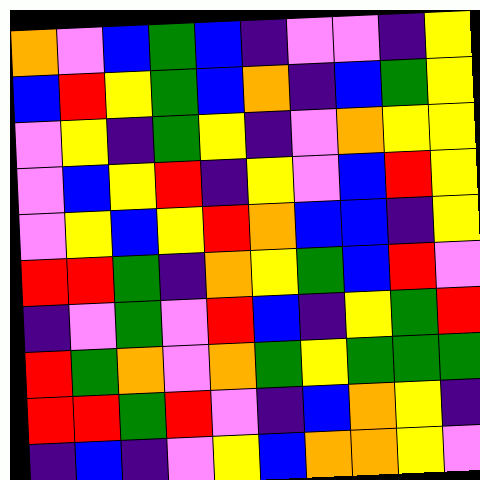[["orange", "violet", "blue", "green", "blue", "indigo", "violet", "violet", "indigo", "yellow"], ["blue", "red", "yellow", "green", "blue", "orange", "indigo", "blue", "green", "yellow"], ["violet", "yellow", "indigo", "green", "yellow", "indigo", "violet", "orange", "yellow", "yellow"], ["violet", "blue", "yellow", "red", "indigo", "yellow", "violet", "blue", "red", "yellow"], ["violet", "yellow", "blue", "yellow", "red", "orange", "blue", "blue", "indigo", "yellow"], ["red", "red", "green", "indigo", "orange", "yellow", "green", "blue", "red", "violet"], ["indigo", "violet", "green", "violet", "red", "blue", "indigo", "yellow", "green", "red"], ["red", "green", "orange", "violet", "orange", "green", "yellow", "green", "green", "green"], ["red", "red", "green", "red", "violet", "indigo", "blue", "orange", "yellow", "indigo"], ["indigo", "blue", "indigo", "violet", "yellow", "blue", "orange", "orange", "yellow", "violet"]]